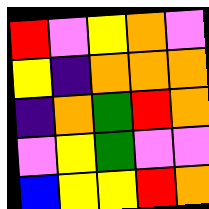[["red", "violet", "yellow", "orange", "violet"], ["yellow", "indigo", "orange", "orange", "orange"], ["indigo", "orange", "green", "red", "orange"], ["violet", "yellow", "green", "violet", "violet"], ["blue", "yellow", "yellow", "red", "orange"]]